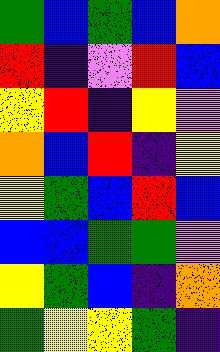[["green", "blue", "green", "blue", "orange"], ["red", "indigo", "violet", "red", "blue"], ["yellow", "red", "indigo", "yellow", "violet"], ["orange", "blue", "red", "indigo", "yellow"], ["yellow", "green", "blue", "red", "blue"], ["blue", "blue", "green", "green", "violet"], ["yellow", "green", "blue", "indigo", "orange"], ["green", "yellow", "yellow", "green", "indigo"]]